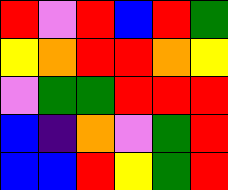[["red", "violet", "red", "blue", "red", "green"], ["yellow", "orange", "red", "red", "orange", "yellow"], ["violet", "green", "green", "red", "red", "red"], ["blue", "indigo", "orange", "violet", "green", "red"], ["blue", "blue", "red", "yellow", "green", "red"]]